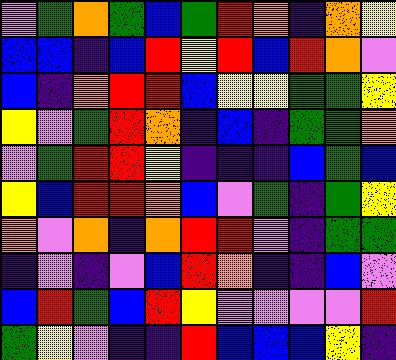[["violet", "green", "orange", "green", "blue", "green", "red", "orange", "indigo", "orange", "yellow"], ["blue", "blue", "indigo", "blue", "red", "yellow", "red", "blue", "red", "orange", "violet"], ["blue", "indigo", "orange", "red", "red", "blue", "yellow", "yellow", "green", "green", "yellow"], ["yellow", "violet", "green", "red", "orange", "indigo", "blue", "indigo", "green", "green", "orange"], ["violet", "green", "red", "red", "yellow", "indigo", "indigo", "indigo", "blue", "green", "blue"], ["yellow", "blue", "red", "red", "orange", "blue", "violet", "green", "indigo", "green", "yellow"], ["orange", "violet", "orange", "indigo", "orange", "red", "red", "violet", "indigo", "green", "green"], ["indigo", "violet", "indigo", "violet", "blue", "red", "orange", "indigo", "indigo", "blue", "violet"], ["blue", "red", "green", "blue", "red", "yellow", "violet", "violet", "violet", "violet", "red"], ["green", "yellow", "violet", "indigo", "indigo", "red", "blue", "blue", "blue", "yellow", "indigo"]]